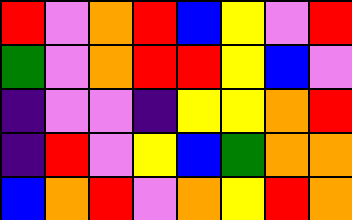[["red", "violet", "orange", "red", "blue", "yellow", "violet", "red"], ["green", "violet", "orange", "red", "red", "yellow", "blue", "violet"], ["indigo", "violet", "violet", "indigo", "yellow", "yellow", "orange", "red"], ["indigo", "red", "violet", "yellow", "blue", "green", "orange", "orange"], ["blue", "orange", "red", "violet", "orange", "yellow", "red", "orange"]]